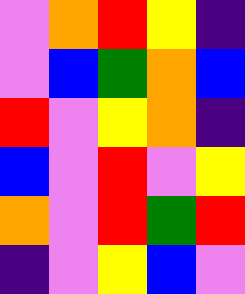[["violet", "orange", "red", "yellow", "indigo"], ["violet", "blue", "green", "orange", "blue"], ["red", "violet", "yellow", "orange", "indigo"], ["blue", "violet", "red", "violet", "yellow"], ["orange", "violet", "red", "green", "red"], ["indigo", "violet", "yellow", "blue", "violet"]]